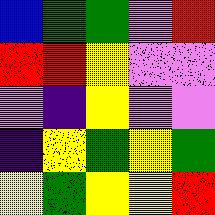[["blue", "green", "green", "violet", "red"], ["red", "red", "yellow", "violet", "violet"], ["violet", "indigo", "yellow", "violet", "violet"], ["indigo", "yellow", "green", "yellow", "green"], ["yellow", "green", "yellow", "yellow", "red"]]